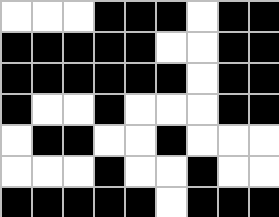[["white", "white", "white", "black", "black", "black", "white", "black", "black"], ["black", "black", "black", "black", "black", "white", "white", "black", "black"], ["black", "black", "black", "black", "black", "black", "white", "black", "black"], ["black", "white", "white", "black", "white", "white", "white", "black", "black"], ["white", "black", "black", "white", "white", "black", "white", "white", "white"], ["white", "white", "white", "black", "white", "white", "black", "white", "white"], ["black", "black", "black", "black", "black", "white", "black", "black", "black"]]